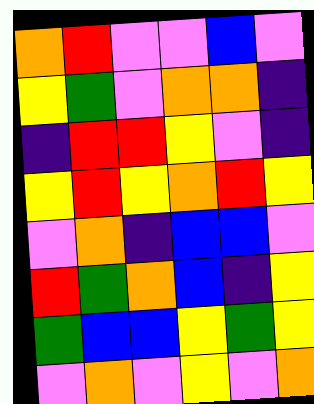[["orange", "red", "violet", "violet", "blue", "violet"], ["yellow", "green", "violet", "orange", "orange", "indigo"], ["indigo", "red", "red", "yellow", "violet", "indigo"], ["yellow", "red", "yellow", "orange", "red", "yellow"], ["violet", "orange", "indigo", "blue", "blue", "violet"], ["red", "green", "orange", "blue", "indigo", "yellow"], ["green", "blue", "blue", "yellow", "green", "yellow"], ["violet", "orange", "violet", "yellow", "violet", "orange"]]